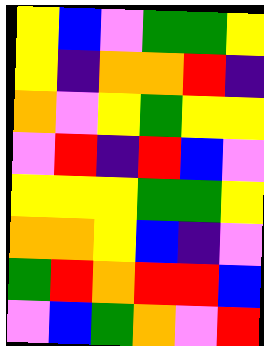[["yellow", "blue", "violet", "green", "green", "yellow"], ["yellow", "indigo", "orange", "orange", "red", "indigo"], ["orange", "violet", "yellow", "green", "yellow", "yellow"], ["violet", "red", "indigo", "red", "blue", "violet"], ["yellow", "yellow", "yellow", "green", "green", "yellow"], ["orange", "orange", "yellow", "blue", "indigo", "violet"], ["green", "red", "orange", "red", "red", "blue"], ["violet", "blue", "green", "orange", "violet", "red"]]